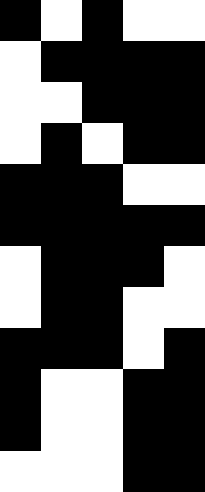[["black", "white", "black", "white", "white"], ["white", "black", "black", "black", "black"], ["white", "white", "black", "black", "black"], ["white", "black", "white", "black", "black"], ["black", "black", "black", "white", "white"], ["black", "black", "black", "black", "black"], ["white", "black", "black", "black", "white"], ["white", "black", "black", "white", "white"], ["black", "black", "black", "white", "black"], ["black", "white", "white", "black", "black"], ["black", "white", "white", "black", "black"], ["white", "white", "white", "black", "black"]]